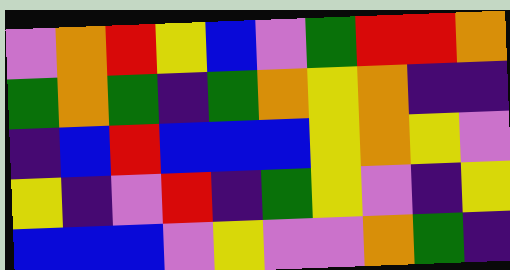[["violet", "orange", "red", "yellow", "blue", "violet", "green", "red", "red", "orange"], ["green", "orange", "green", "indigo", "green", "orange", "yellow", "orange", "indigo", "indigo"], ["indigo", "blue", "red", "blue", "blue", "blue", "yellow", "orange", "yellow", "violet"], ["yellow", "indigo", "violet", "red", "indigo", "green", "yellow", "violet", "indigo", "yellow"], ["blue", "blue", "blue", "violet", "yellow", "violet", "violet", "orange", "green", "indigo"]]